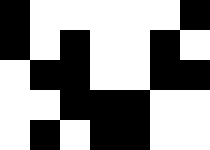[["black", "white", "white", "white", "white", "white", "black"], ["black", "white", "black", "white", "white", "black", "white"], ["white", "black", "black", "white", "white", "black", "black"], ["white", "white", "black", "black", "black", "white", "white"], ["white", "black", "white", "black", "black", "white", "white"]]